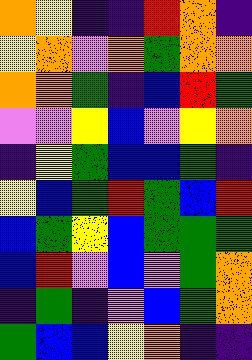[["orange", "yellow", "indigo", "indigo", "red", "orange", "indigo"], ["yellow", "orange", "violet", "orange", "green", "orange", "orange"], ["orange", "orange", "green", "indigo", "blue", "red", "green"], ["violet", "violet", "yellow", "blue", "violet", "yellow", "orange"], ["indigo", "yellow", "green", "blue", "blue", "green", "indigo"], ["yellow", "blue", "green", "red", "green", "blue", "red"], ["blue", "green", "yellow", "blue", "green", "green", "green"], ["blue", "red", "violet", "blue", "violet", "green", "orange"], ["indigo", "green", "indigo", "violet", "blue", "green", "orange"], ["green", "blue", "blue", "yellow", "orange", "indigo", "indigo"]]